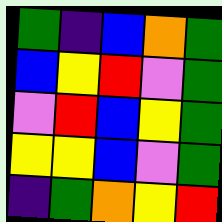[["green", "indigo", "blue", "orange", "green"], ["blue", "yellow", "red", "violet", "green"], ["violet", "red", "blue", "yellow", "green"], ["yellow", "yellow", "blue", "violet", "green"], ["indigo", "green", "orange", "yellow", "red"]]